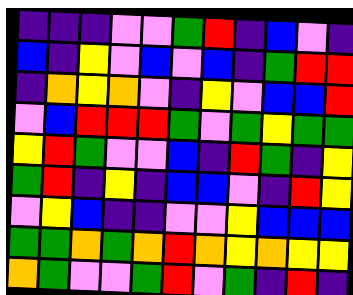[["indigo", "indigo", "indigo", "violet", "violet", "green", "red", "indigo", "blue", "violet", "indigo"], ["blue", "indigo", "yellow", "violet", "blue", "violet", "blue", "indigo", "green", "red", "red"], ["indigo", "orange", "yellow", "orange", "violet", "indigo", "yellow", "violet", "blue", "blue", "red"], ["violet", "blue", "red", "red", "red", "green", "violet", "green", "yellow", "green", "green"], ["yellow", "red", "green", "violet", "violet", "blue", "indigo", "red", "green", "indigo", "yellow"], ["green", "red", "indigo", "yellow", "indigo", "blue", "blue", "violet", "indigo", "red", "yellow"], ["violet", "yellow", "blue", "indigo", "indigo", "violet", "violet", "yellow", "blue", "blue", "blue"], ["green", "green", "orange", "green", "orange", "red", "orange", "yellow", "orange", "yellow", "yellow"], ["orange", "green", "violet", "violet", "green", "red", "violet", "green", "indigo", "red", "indigo"]]